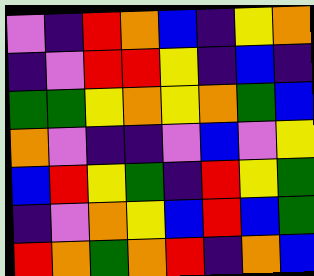[["violet", "indigo", "red", "orange", "blue", "indigo", "yellow", "orange"], ["indigo", "violet", "red", "red", "yellow", "indigo", "blue", "indigo"], ["green", "green", "yellow", "orange", "yellow", "orange", "green", "blue"], ["orange", "violet", "indigo", "indigo", "violet", "blue", "violet", "yellow"], ["blue", "red", "yellow", "green", "indigo", "red", "yellow", "green"], ["indigo", "violet", "orange", "yellow", "blue", "red", "blue", "green"], ["red", "orange", "green", "orange", "red", "indigo", "orange", "blue"]]